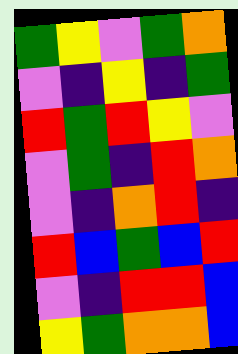[["green", "yellow", "violet", "green", "orange"], ["violet", "indigo", "yellow", "indigo", "green"], ["red", "green", "red", "yellow", "violet"], ["violet", "green", "indigo", "red", "orange"], ["violet", "indigo", "orange", "red", "indigo"], ["red", "blue", "green", "blue", "red"], ["violet", "indigo", "red", "red", "blue"], ["yellow", "green", "orange", "orange", "blue"]]